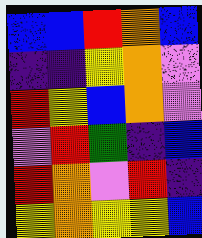[["blue", "blue", "red", "orange", "blue"], ["indigo", "indigo", "yellow", "orange", "violet"], ["red", "yellow", "blue", "orange", "violet"], ["violet", "red", "green", "indigo", "blue"], ["red", "orange", "violet", "red", "indigo"], ["yellow", "orange", "yellow", "yellow", "blue"]]